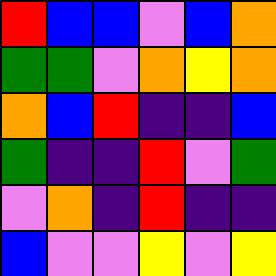[["red", "blue", "blue", "violet", "blue", "orange"], ["green", "green", "violet", "orange", "yellow", "orange"], ["orange", "blue", "red", "indigo", "indigo", "blue"], ["green", "indigo", "indigo", "red", "violet", "green"], ["violet", "orange", "indigo", "red", "indigo", "indigo"], ["blue", "violet", "violet", "yellow", "violet", "yellow"]]